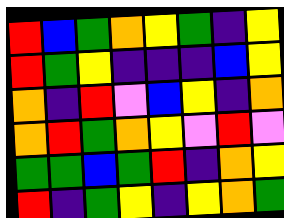[["red", "blue", "green", "orange", "yellow", "green", "indigo", "yellow"], ["red", "green", "yellow", "indigo", "indigo", "indigo", "blue", "yellow"], ["orange", "indigo", "red", "violet", "blue", "yellow", "indigo", "orange"], ["orange", "red", "green", "orange", "yellow", "violet", "red", "violet"], ["green", "green", "blue", "green", "red", "indigo", "orange", "yellow"], ["red", "indigo", "green", "yellow", "indigo", "yellow", "orange", "green"]]